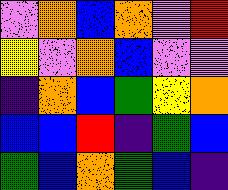[["violet", "orange", "blue", "orange", "violet", "red"], ["yellow", "violet", "orange", "blue", "violet", "violet"], ["indigo", "orange", "blue", "green", "yellow", "orange"], ["blue", "blue", "red", "indigo", "green", "blue"], ["green", "blue", "orange", "green", "blue", "indigo"]]